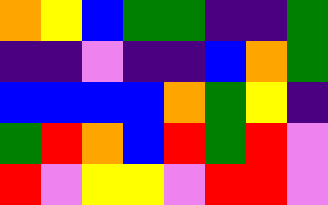[["orange", "yellow", "blue", "green", "green", "indigo", "indigo", "green"], ["indigo", "indigo", "violet", "indigo", "indigo", "blue", "orange", "green"], ["blue", "blue", "blue", "blue", "orange", "green", "yellow", "indigo"], ["green", "red", "orange", "blue", "red", "green", "red", "violet"], ["red", "violet", "yellow", "yellow", "violet", "red", "red", "violet"]]